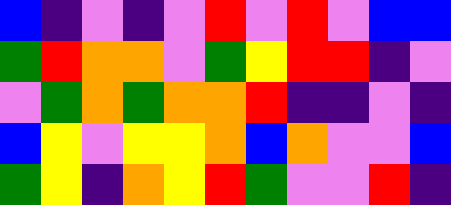[["blue", "indigo", "violet", "indigo", "violet", "red", "violet", "red", "violet", "blue", "blue"], ["green", "red", "orange", "orange", "violet", "green", "yellow", "red", "red", "indigo", "violet"], ["violet", "green", "orange", "green", "orange", "orange", "red", "indigo", "indigo", "violet", "indigo"], ["blue", "yellow", "violet", "yellow", "yellow", "orange", "blue", "orange", "violet", "violet", "blue"], ["green", "yellow", "indigo", "orange", "yellow", "red", "green", "violet", "violet", "red", "indigo"]]